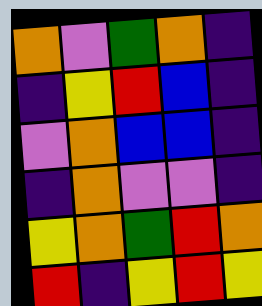[["orange", "violet", "green", "orange", "indigo"], ["indigo", "yellow", "red", "blue", "indigo"], ["violet", "orange", "blue", "blue", "indigo"], ["indigo", "orange", "violet", "violet", "indigo"], ["yellow", "orange", "green", "red", "orange"], ["red", "indigo", "yellow", "red", "yellow"]]